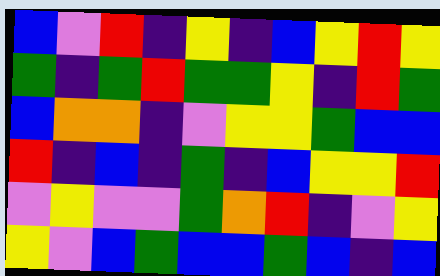[["blue", "violet", "red", "indigo", "yellow", "indigo", "blue", "yellow", "red", "yellow"], ["green", "indigo", "green", "red", "green", "green", "yellow", "indigo", "red", "green"], ["blue", "orange", "orange", "indigo", "violet", "yellow", "yellow", "green", "blue", "blue"], ["red", "indigo", "blue", "indigo", "green", "indigo", "blue", "yellow", "yellow", "red"], ["violet", "yellow", "violet", "violet", "green", "orange", "red", "indigo", "violet", "yellow"], ["yellow", "violet", "blue", "green", "blue", "blue", "green", "blue", "indigo", "blue"]]